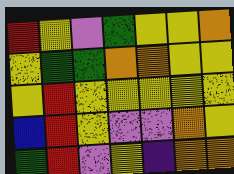[["red", "yellow", "violet", "green", "yellow", "yellow", "orange"], ["yellow", "green", "green", "orange", "orange", "yellow", "yellow"], ["yellow", "red", "yellow", "yellow", "yellow", "yellow", "yellow"], ["blue", "red", "yellow", "violet", "violet", "orange", "yellow"], ["green", "red", "violet", "yellow", "indigo", "orange", "orange"]]